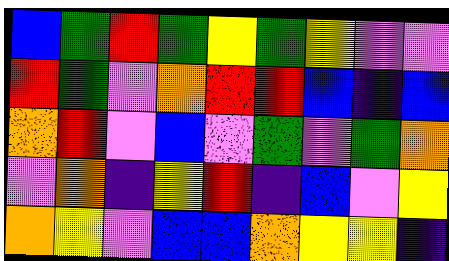[["blue", "green", "red", "green", "yellow", "green", "yellow", "violet", "violet"], ["red", "green", "violet", "orange", "red", "red", "blue", "indigo", "blue"], ["orange", "red", "violet", "blue", "violet", "green", "violet", "green", "orange"], ["violet", "orange", "indigo", "yellow", "red", "indigo", "blue", "violet", "yellow"], ["orange", "yellow", "violet", "blue", "blue", "orange", "yellow", "yellow", "indigo"]]